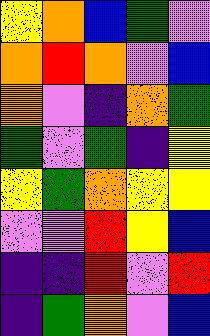[["yellow", "orange", "blue", "green", "violet"], ["orange", "red", "orange", "violet", "blue"], ["orange", "violet", "indigo", "orange", "green"], ["green", "violet", "green", "indigo", "yellow"], ["yellow", "green", "orange", "yellow", "yellow"], ["violet", "violet", "red", "yellow", "blue"], ["indigo", "indigo", "red", "violet", "red"], ["indigo", "green", "orange", "violet", "blue"]]